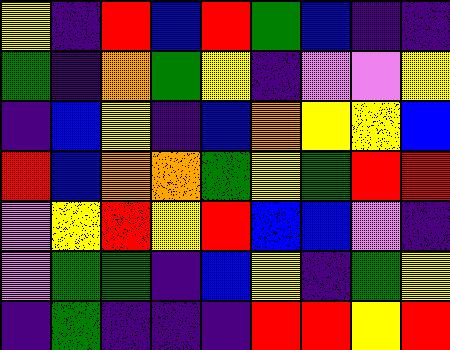[["yellow", "indigo", "red", "blue", "red", "green", "blue", "indigo", "indigo"], ["green", "indigo", "orange", "green", "yellow", "indigo", "violet", "violet", "yellow"], ["indigo", "blue", "yellow", "indigo", "blue", "orange", "yellow", "yellow", "blue"], ["red", "blue", "orange", "orange", "green", "yellow", "green", "red", "red"], ["violet", "yellow", "red", "yellow", "red", "blue", "blue", "violet", "indigo"], ["violet", "green", "green", "indigo", "blue", "yellow", "indigo", "green", "yellow"], ["indigo", "green", "indigo", "indigo", "indigo", "red", "red", "yellow", "red"]]